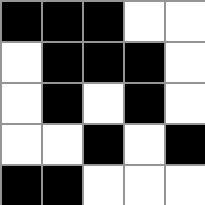[["black", "black", "black", "white", "white"], ["white", "black", "black", "black", "white"], ["white", "black", "white", "black", "white"], ["white", "white", "black", "white", "black"], ["black", "black", "white", "white", "white"]]